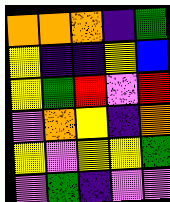[["orange", "orange", "orange", "indigo", "green"], ["yellow", "indigo", "indigo", "yellow", "blue"], ["yellow", "green", "red", "violet", "red"], ["violet", "orange", "yellow", "indigo", "orange"], ["yellow", "violet", "yellow", "yellow", "green"], ["violet", "green", "indigo", "violet", "violet"]]